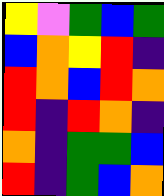[["yellow", "violet", "green", "blue", "green"], ["blue", "orange", "yellow", "red", "indigo"], ["red", "orange", "blue", "red", "orange"], ["red", "indigo", "red", "orange", "indigo"], ["orange", "indigo", "green", "green", "blue"], ["red", "indigo", "green", "blue", "orange"]]